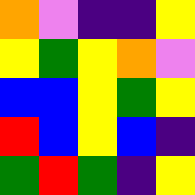[["orange", "violet", "indigo", "indigo", "yellow"], ["yellow", "green", "yellow", "orange", "violet"], ["blue", "blue", "yellow", "green", "yellow"], ["red", "blue", "yellow", "blue", "indigo"], ["green", "red", "green", "indigo", "yellow"]]